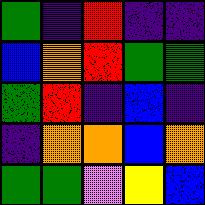[["green", "indigo", "red", "indigo", "indigo"], ["blue", "orange", "red", "green", "green"], ["green", "red", "indigo", "blue", "indigo"], ["indigo", "orange", "orange", "blue", "orange"], ["green", "green", "violet", "yellow", "blue"]]